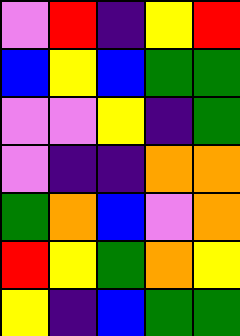[["violet", "red", "indigo", "yellow", "red"], ["blue", "yellow", "blue", "green", "green"], ["violet", "violet", "yellow", "indigo", "green"], ["violet", "indigo", "indigo", "orange", "orange"], ["green", "orange", "blue", "violet", "orange"], ["red", "yellow", "green", "orange", "yellow"], ["yellow", "indigo", "blue", "green", "green"]]